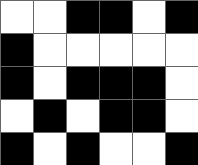[["white", "white", "black", "black", "white", "black"], ["black", "white", "white", "white", "white", "white"], ["black", "white", "black", "black", "black", "white"], ["white", "black", "white", "black", "black", "white"], ["black", "white", "black", "white", "white", "black"]]